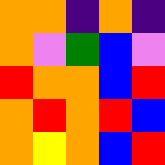[["orange", "orange", "indigo", "orange", "indigo"], ["orange", "violet", "green", "blue", "violet"], ["red", "orange", "orange", "blue", "red"], ["orange", "red", "orange", "red", "blue"], ["orange", "yellow", "orange", "blue", "red"]]